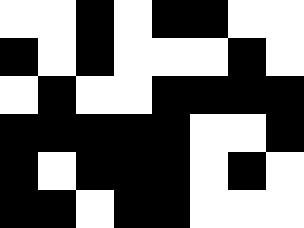[["white", "white", "black", "white", "black", "black", "white", "white"], ["black", "white", "black", "white", "white", "white", "black", "white"], ["white", "black", "white", "white", "black", "black", "black", "black"], ["black", "black", "black", "black", "black", "white", "white", "black"], ["black", "white", "black", "black", "black", "white", "black", "white"], ["black", "black", "white", "black", "black", "white", "white", "white"]]